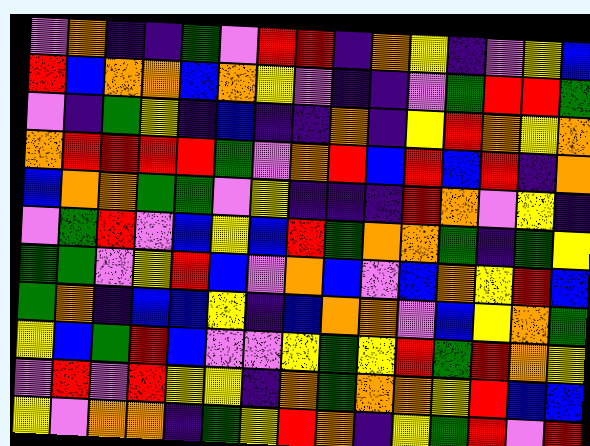[["violet", "orange", "indigo", "indigo", "green", "violet", "red", "red", "indigo", "orange", "yellow", "indigo", "violet", "yellow", "blue"], ["red", "blue", "orange", "orange", "blue", "orange", "yellow", "violet", "indigo", "indigo", "violet", "green", "red", "red", "green"], ["violet", "indigo", "green", "yellow", "indigo", "blue", "indigo", "indigo", "orange", "indigo", "yellow", "red", "orange", "yellow", "orange"], ["orange", "red", "red", "red", "red", "green", "violet", "orange", "red", "blue", "red", "blue", "red", "indigo", "orange"], ["blue", "orange", "orange", "green", "green", "violet", "yellow", "indigo", "indigo", "indigo", "red", "orange", "violet", "yellow", "indigo"], ["violet", "green", "red", "violet", "blue", "yellow", "blue", "red", "green", "orange", "orange", "green", "indigo", "green", "yellow"], ["green", "green", "violet", "yellow", "red", "blue", "violet", "orange", "blue", "violet", "blue", "orange", "yellow", "red", "blue"], ["green", "orange", "indigo", "blue", "blue", "yellow", "indigo", "blue", "orange", "orange", "violet", "blue", "yellow", "orange", "green"], ["yellow", "blue", "green", "red", "blue", "violet", "violet", "yellow", "green", "yellow", "red", "green", "red", "orange", "yellow"], ["violet", "red", "violet", "red", "yellow", "yellow", "indigo", "orange", "green", "orange", "orange", "yellow", "red", "blue", "blue"], ["yellow", "violet", "orange", "orange", "indigo", "green", "yellow", "red", "orange", "indigo", "yellow", "green", "red", "violet", "red"]]